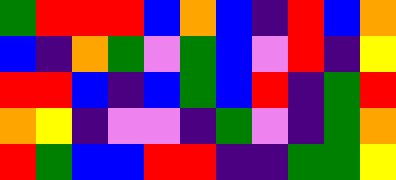[["green", "red", "red", "red", "blue", "orange", "blue", "indigo", "red", "blue", "orange"], ["blue", "indigo", "orange", "green", "violet", "green", "blue", "violet", "red", "indigo", "yellow"], ["red", "red", "blue", "indigo", "blue", "green", "blue", "red", "indigo", "green", "red"], ["orange", "yellow", "indigo", "violet", "violet", "indigo", "green", "violet", "indigo", "green", "orange"], ["red", "green", "blue", "blue", "red", "red", "indigo", "indigo", "green", "green", "yellow"]]